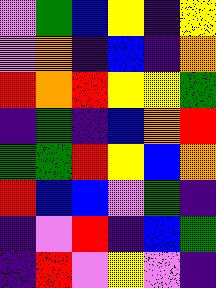[["violet", "green", "blue", "yellow", "indigo", "yellow"], ["violet", "orange", "indigo", "blue", "indigo", "orange"], ["red", "orange", "red", "yellow", "yellow", "green"], ["indigo", "green", "indigo", "blue", "orange", "red"], ["green", "green", "red", "yellow", "blue", "orange"], ["red", "blue", "blue", "violet", "green", "indigo"], ["indigo", "violet", "red", "indigo", "blue", "green"], ["indigo", "red", "violet", "yellow", "violet", "indigo"]]